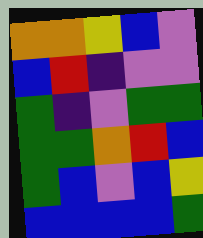[["orange", "orange", "yellow", "blue", "violet"], ["blue", "red", "indigo", "violet", "violet"], ["green", "indigo", "violet", "green", "green"], ["green", "green", "orange", "red", "blue"], ["green", "blue", "violet", "blue", "yellow"], ["blue", "blue", "blue", "blue", "green"]]